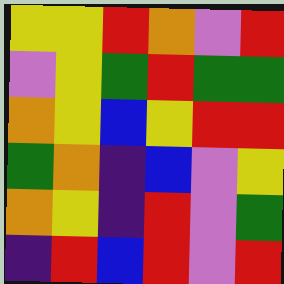[["yellow", "yellow", "red", "orange", "violet", "red"], ["violet", "yellow", "green", "red", "green", "green"], ["orange", "yellow", "blue", "yellow", "red", "red"], ["green", "orange", "indigo", "blue", "violet", "yellow"], ["orange", "yellow", "indigo", "red", "violet", "green"], ["indigo", "red", "blue", "red", "violet", "red"]]